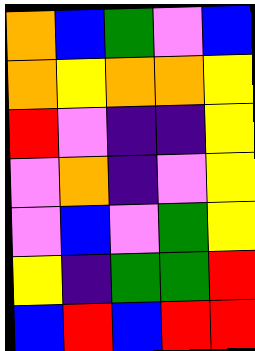[["orange", "blue", "green", "violet", "blue"], ["orange", "yellow", "orange", "orange", "yellow"], ["red", "violet", "indigo", "indigo", "yellow"], ["violet", "orange", "indigo", "violet", "yellow"], ["violet", "blue", "violet", "green", "yellow"], ["yellow", "indigo", "green", "green", "red"], ["blue", "red", "blue", "red", "red"]]